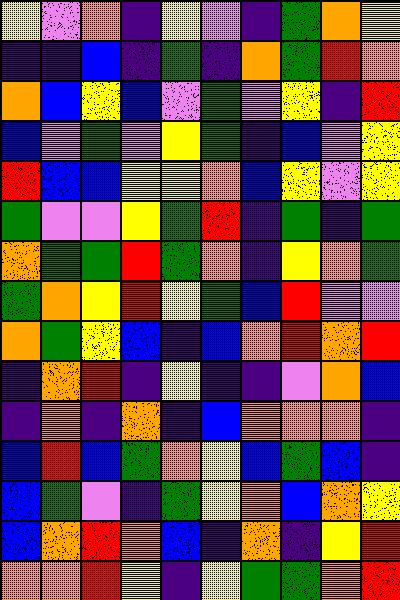[["yellow", "violet", "orange", "indigo", "yellow", "violet", "indigo", "green", "orange", "yellow"], ["indigo", "indigo", "blue", "indigo", "green", "indigo", "orange", "green", "red", "orange"], ["orange", "blue", "yellow", "blue", "violet", "green", "violet", "yellow", "indigo", "red"], ["blue", "violet", "green", "violet", "yellow", "green", "indigo", "blue", "violet", "yellow"], ["red", "blue", "blue", "yellow", "yellow", "orange", "blue", "yellow", "violet", "yellow"], ["green", "violet", "violet", "yellow", "green", "red", "indigo", "green", "indigo", "green"], ["orange", "green", "green", "red", "green", "orange", "indigo", "yellow", "orange", "green"], ["green", "orange", "yellow", "red", "yellow", "green", "blue", "red", "violet", "violet"], ["orange", "green", "yellow", "blue", "indigo", "blue", "orange", "red", "orange", "red"], ["indigo", "orange", "red", "indigo", "yellow", "indigo", "indigo", "violet", "orange", "blue"], ["indigo", "orange", "indigo", "orange", "indigo", "blue", "orange", "orange", "orange", "indigo"], ["blue", "red", "blue", "green", "orange", "yellow", "blue", "green", "blue", "indigo"], ["blue", "green", "violet", "indigo", "green", "yellow", "orange", "blue", "orange", "yellow"], ["blue", "orange", "red", "orange", "blue", "indigo", "orange", "indigo", "yellow", "red"], ["orange", "orange", "red", "yellow", "indigo", "yellow", "green", "green", "orange", "red"]]